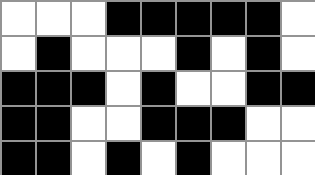[["white", "white", "white", "black", "black", "black", "black", "black", "white"], ["white", "black", "white", "white", "white", "black", "white", "black", "white"], ["black", "black", "black", "white", "black", "white", "white", "black", "black"], ["black", "black", "white", "white", "black", "black", "black", "white", "white"], ["black", "black", "white", "black", "white", "black", "white", "white", "white"]]